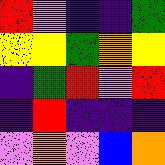[["red", "violet", "indigo", "indigo", "green"], ["yellow", "yellow", "green", "orange", "yellow"], ["indigo", "green", "red", "violet", "red"], ["indigo", "red", "indigo", "indigo", "indigo"], ["violet", "orange", "violet", "blue", "orange"]]